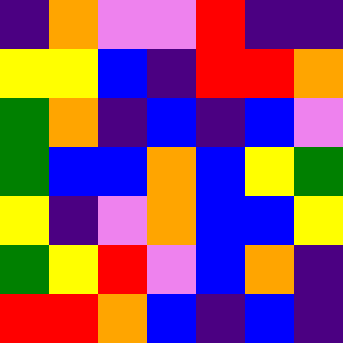[["indigo", "orange", "violet", "violet", "red", "indigo", "indigo"], ["yellow", "yellow", "blue", "indigo", "red", "red", "orange"], ["green", "orange", "indigo", "blue", "indigo", "blue", "violet"], ["green", "blue", "blue", "orange", "blue", "yellow", "green"], ["yellow", "indigo", "violet", "orange", "blue", "blue", "yellow"], ["green", "yellow", "red", "violet", "blue", "orange", "indigo"], ["red", "red", "orange", "blue", "indigo", "blue", "indigo"]]